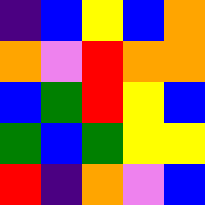[["indigo", "blue", "yellow", "blue", "orange"], ["orange", "violet", "red", "orange", "orange"], ["blue", "green", "red", "yellow", "blue"], ["green", "blue", "green", "yellow", "yellow"], ["red", "indigo", "orange", "violet", "blue"]]